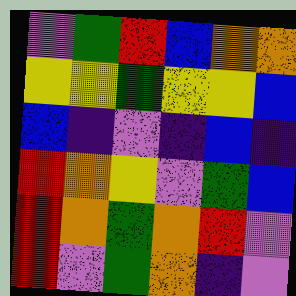[["violet", "green", "red", "blue", "orange", "orange"], ["yellow", "yellow", "green", "yellow", "yellow", "blue"], ["blue", "indigo", "violet", "indigo", "blue", "indigo"], ["red", "orange", "yellow", "violet", "green", "blue"], ["red", "orange", "green", "orange", "red", "violet"], ["red", "violet", "green", "orange", "indigo", "violet"]]